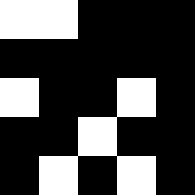[["white", "white", "black", "black", "black"], ["black", "black", "black", "black", "black"], ["white", "black", "black", "white", "black"], ["black", "black", "white", "black", "black"], ["black", "white", "black", "white", "black"]]